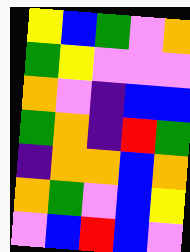[["yellow", "blue", "green", "violet", "orange"], ["green", "yellow", "violet", "violet", "violet"], ["orange", "violet", "indigo", "blue", "blue"], ["green", "orange", "indigo", "red", "green"], ["indigo", "orange", "orange", "blue", "orange"], ["orange", "green", "violet", "blue", "yellow"], ["violet", "blue", "red", "blue", "violet"]]